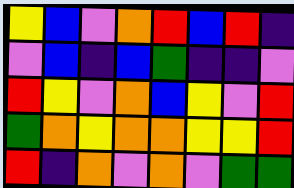[["yellow", "blue", "violet", "orange", "red", "blue", "red", "indigo"], ["violet", "blue", "indigo", "blue", "green", "indigo", "indigo", "violet"], ["red", "yellow", "violet", "orange", "blue", "yellow", "violet", "red"], ["green", "orange", "yellow", "orange", "orange", "yellow", "yellow", "red"], ["red", "indigo", "orange", "violet", "orange", "violet", "green", "green"]]